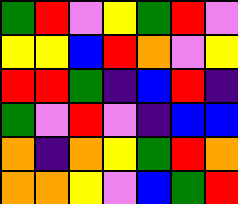[["green", "red", "violet", "yellow", "green", "red", "violet"], ["yellow", "yellow", "blue", "red", "orange", "violet", "yellow"], ["red", "red", "green", "indigo", "blue", "red", "indigo"], ["green", "violet", "red", "violet", "indigo", "blue", "blue"], ["orange", "indigo", "orange", "yellow", "green", "red", "orange"], ["orange", "orange", "yellow", "violet", "blue", "green", "red"]]